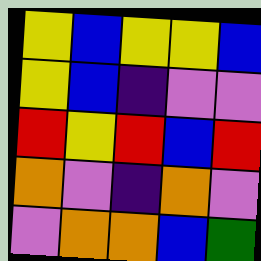[["yellow", "blue", "yellow", "yellow", "blue"], ["yellow", "blue", "indigo", "violet", "violet"], ["red", "yellow", "red", "blue", "red"], ["orange", "violet", "indigo", "orange", "violet"], ["violet", "orange", "orange", "blue", "green"]]